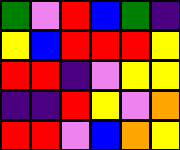[["green", "violet", "red", "blue", "green", "indigo"], ["yellow", "blue", "red", "red", "red", "yellow"], ["red", "red", "indigo", "violet", "yellow", "yellow"], ["indigo", "indigo", "red", "yellow", "violet", "orange"], ["red", "red", "violet", "blue", "orange", "yellow"]]